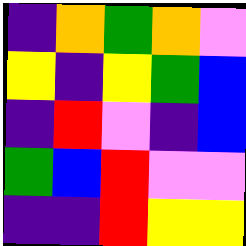[["indigo", "orange", "green", "orange", "violet"], ["yellow", "indigo", "yellow", "green", "blue"], ["indigo", "red", "violet", "indigo", "blue"], ["green", "blue", "red", "violet", "violet"], ["indigo", "indigo", "red", "yellow", "yellow"]]